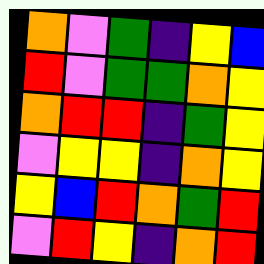[["orange", "violet", "green", "indigo", "yellow", "blue"], ["red", "violet", "green", "green", "orange", "yellow"], ["orange", "red", "red", "indigo", "green", "yellow"], ["violet", "yellow", "yellow", "indigo", "orange", "yellow"], ["yellow", "blue", "red", "orange", "green", "red"], ["violet", "red", "yellow", "indigo", "orange", "red"]]